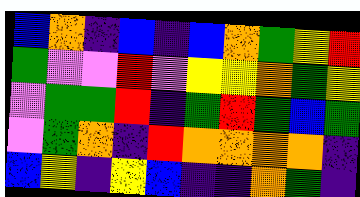[["blue", "orange", "indigo", "blue", "indigo", "blue", "orange", "green", "yellow", "red"], ["green", "violet", "violet", "red", "violet", "yellow", "yellow", "orange", "green", "yellow"], ["violet", "green", "green", "red", "indigo", "green", "red", "green", "blue", "green"], ["violet", "green", "orange", "indigo", "red", "orange", "orange", "orange", "orange", "indigo"], ["blue", "yellow", "indigo", "yellow", "blue", "indigo", "indigo", "orange", "green", "indigo"]]